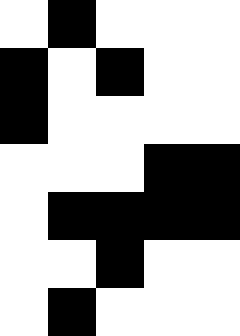[["white", "black", "white", "white", "white"], ["black", "white", "black", "white", "white"], ["black", "white", "white", "white", "white"], ["white", "white", "white", "black", "black"], ["white", "black", "black", "black", "black"], ["white", "white", "black", "white", "white"], ["white", "black", "white", "white", "white"]]